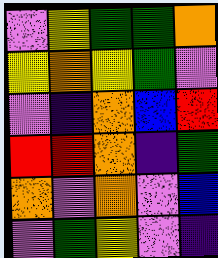[["violet", "yellow", "green", "green", "orange"], ["yellow", "orange", "yellow", "green", "violet"], ["violet", "indigo", "orange", "blue", "red"], ["red", "red", "orange", "indigo", "green"], ["orange", "violet", "orange", "violet", "blue"], ["violet", "green", "yellow", "violet", "indigo"]]